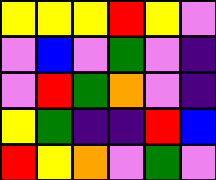[["yellow", "yellow", "yellow", "red", "yellow", "violet"], ["violet", "blue", "violet", "green", "violet", "indigo"], ["violet", "red", "green", "orange", "violet", "indigo"], ["yellow", "green", "indigo", "indigo", "red", "blue"], ["red", "yellow", "orange", "violet", "green", "violet"]]